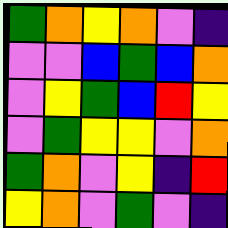[["green", "orange", "yellow", "orange", "violet", "indigo"], ["violet", "violet", "blue", "green", "blue", "orange"], ["violet", "yellow", "green", "blue", "red", "yellow"], ["violet", "green", "yellow", "yellow", "violet", "orange"], ["green", "orange", "violet", "yellow", "indigo", "red"], ["yellow", "orange", "violet", "green", "violet", "indigo"]]